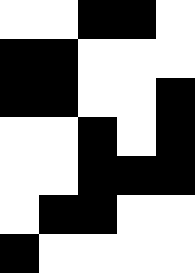[["white", "white", "black", "black", "white"], ["black", "black", "white", "white", "white"], ["black", "black", "white", "white", "black"], ["white", "white", "black", "white", "black"], ["white", "white", "black", "black", "black"], ["white", "black", "black", "white", "white"], ["black", "white", "white", "white", "white"]]